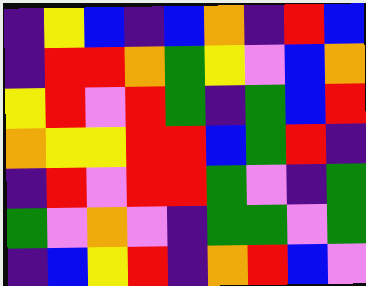[["indigo", "yellow", "blue", "indigo", "blue", "orange", "indigo", "red", "blue"], ["indigo", "red", "red", "orange", "green", "yellow", "violet", "blue", "orange"], ["yellow", "red", "violet", "red", "green", "indigo", "green", "blue", "red"], ["orange", "yellow", "yellow", "red", "red", "blue", "green", "red", "indigo"], ["indigo", "red", "violet", "red", "red", "green", "violet", "indigo", "green"], ["green", "violet", "orange", "violet", "indigo", "green", "green", "violet", "green"], ["indigo", "blue", "yellow", "red", "indigo", "orange", "red", "blue", "violet"]]